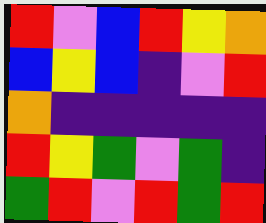[["red", "violet", "blue", "red", "yellow", "orange"], ["blue", "yellow", "blue", "indigo", "violet", "red"], ["orange", "indigo", "indigo", "indigo", "indigo", "indigo"], ["red", "yellow", "green", "violet", "green", "indigo"], ["green", "red", "violet", "red", "green", "red"]]